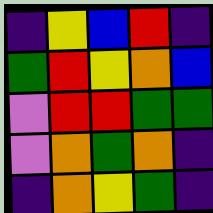[["indigo", "yellow", "blue", "red", "indigo"], ["green", "red", "yellow", "orange", "blue"], ["violet", "red", "red", "green", "green"], ["violet", "orange", "green", "orange", "indigo"], ["indigo", "orange", "yellow", "green", "indigo"]]